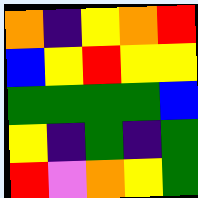[["orange", "indigo", "yellow", "orange", "red"], ["blue", "yellow", "red", "yellow", "yellow"], ["green", "green", "green", "green", "blue"], ["yellow", "indigo", "green", "indigo", "green"], ["red", "violet", "orange", "yellow", "green"]]